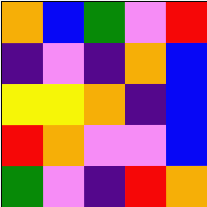[["orange", "blue", "green", "violet", "red"], ["indigo", "violet", "indigo", "orange", "blue"], ["yellow", "yellow", "orange", "indigo", "blue"], ["red", "orange", "violet", "violet", "blue"], ["green", "violet", "indigo", "red", "orange"]]